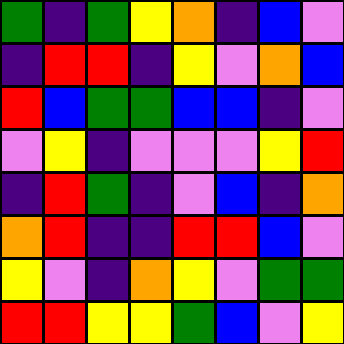[["green", "indigo", "green", "yellow", "orange", "indigo", "blue", "violet"], ["indigo", "red", "red", "indigo", "yellow", "violet", "orange", "blue"], ["red", "blue", "green", "green", "blue", "blue", "indigo", "violet"], ["violet", "yellow", "indigo", "violet", "violet", "violet", "yellow", "red"], ["indigo", "red", "green", "indigo", "violet", "blue", "indigo", "orange"], ["orange", "red", "indigo", "indigo", "red", "red", "blue", "violet"], ["yellow", "violet", "indigo", "orange", "yellow", "violet", "green", "green"], ["red", "red", "yellow", "yellow", "green", "blue", "violet", "yellow"]]